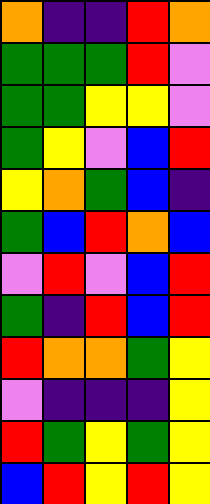[["orange", "indigo", "indigo", "red", "orange"], ["green", "green", "green", "red", "violet"], ["green", "green", "yellow", "yellow", "violet"], ["green", "yellow", "violet", "blue", "red"], ["yellow", "orange", "green", "blue", "indigo"], ["green", "blue", "red", "orange", "blue"], ["violet", "red", "violet", "blue", "red"], ["green", "indigo", "red", "blue", "red"], ["red", "orange", "orange", "green", "yellow"], ["violet", "indigo", "indigo", "indigo", "yellow"], ["red", "green", "yellow", "green", "yellow"], ["blue", "red", "yellow", "red", "yellow"]]